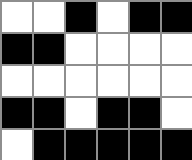[["white", "white", "black", "white", "black", "black"], ["black", "black", "white", "white", "white", "white"], ["white", "white", "white", "white", "white", "white"], ["black", "black", "white", "black", "black", "white"], ["white", "black", "black", "black", "black", "black"]]